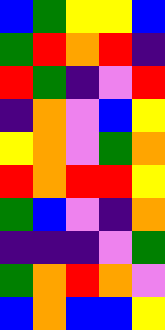[["blue", "green", "yellow", "yellow", "blue"], ["green", "red", "orange", "red", "indigo"], ["red", "green", "indigo", "violet", "red"], ["indigo", "orange", "violet", "blue", "yellow"], ["yellow", "orange", "violet", "green", "orange"], ["red", "orange", "red", "red", "yellow"], ["green", "blue", "violet", "indigo", "orange"], ["indigo", "indigo", "indigo", "violet", "green"], ["green", "orange", "red", "orange", "violet"], ["blue", "orange", "blue", "blue", "yellow"]]